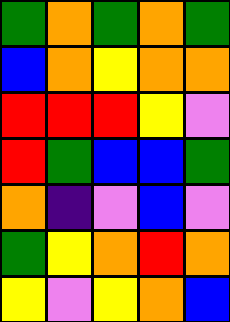[["green", "orange", "green", "orange", "green"], ["blue", "orange", "yellow", "orange", "orange"], ["red", "red", "red", "yellow", "violet"], ["red", "green", "blue", "blue", "green"], ["orange", "indigo", "violet", "blue", "violet"], ["green", "yellow", "orange", "red", "orange"], ["yellow", "violet", "yellow", "orange", "blue"]]